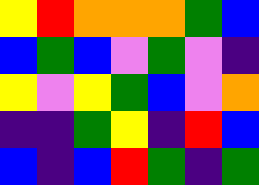[["yellow", "red", "orange", "orange", "orange", "green", "blue"], ["blue", "green", "blue", "violet", "green", "violet", "indigo"], ["yellow", "violet", "yellow", "green", "blue", "violet", "orange"], ["indigo", "indigo", "green", "yellow", "indigo", "red", "blue"], ["blue", "indigo", "blue", "red", "green", "indigo", "green"]]